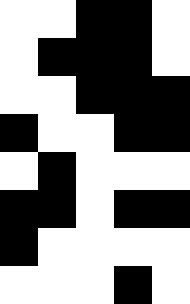[["white", "white", "black", "black", "white"], ["white", "black", "black", "black", "white"], ["white", "white", "black", "black", "black"], ["black", "white", "white", "black", "black"], ["white", "black", "white", "white", "white"], ["black", "black", "white", "black", "black"], ["black", "white", "white", "white", "white"], ["white", "white", "white", "black", "white"]]